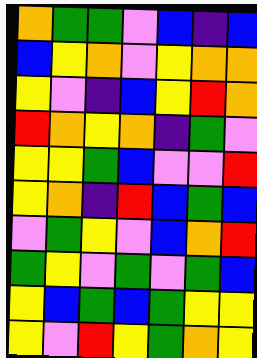[["orange", "green", "green", "violet", "blue", "indigo", "blue"], ["blue", "yellow", "orange", "violet", "yellow", "orange", "orange"], ["yellow", "violet", "indigo", "blue", "yellow", "red", "orange"], ["red", "orange", "yellow", "orange", "indigo", "green", "violet"], ["yellow", "yellow", "green", "blue", "violet", "violet", "red"], ["yellow", "orange", "indigo", "red", "blue", "green", "blue"], ["violet", "green", "yellow", "violet", "blue", "orange", "red"], ["green", "yellow", "violet", "green", "violet", "green", "blue"], ["yellow", "blue", "green", "blue", "green", "yellow", "yellow"], ["yellow", "violet", "red", "yellow", "green", "orange", "yellow"]]